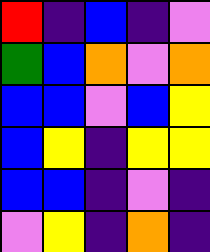[["red", "indigo", "blue", "indigo", "violet"], ["green", "blue", "orange", "violet", "orange"], ["blue", "blue", "violet", "blue", "yellow"], ["blue", "yellow", "indigo", "yellow", "yellow"], ["blue", "blue", "indigo", "violet", "indigo"], ["violet", "yellow", "indigo", "orange", "indigo"]]